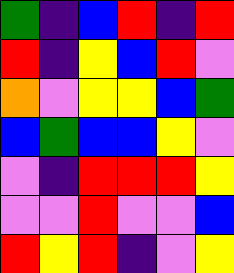[["green", "indigo", "blue", "red", "indigo", "red"], ["red", "indigo", "yellow", "blue", "red", "violet"], ["orange", "violet", "yellow", "yellow", "blue", "green"], ["blue", "green", "blue", "blue", "yellow", "violet"], ["violet", "indigo", "red", "red", "red", "yellow"], ["violet", "violet", "red", "violet", "violet", "blue"], ["red", "yellow", "red", "indigo", "violet", "yellow"]]